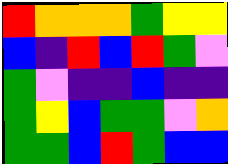[["red", "orange", "orange", "orange", "green", "yellow", "yellow"], ["blue", "indigo", "red", "blue", "red", "green", "violet"], ["green", "violet", "indigo", "indigo", "blue", "indigo", "indigo"], ["green", "yellow", "blue", "green", "green", "violet", "orange"], ["green", "green", "blue", "red", "green", "blue", "blue"]]